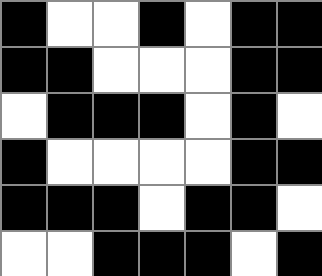[["black", "white", "white", "black", "white", "black", "black"], ["black", "black", "white", "white", "white", "black", "black"], ["white", "black", "black", "black", "white", "black", "white"], ["black", "white", "white", "white", "white", "black", "black"], ["black", "black", "black", "white", "black", "black", "white"], ["white", "white", "black", "black", "black", "white", "black"]]